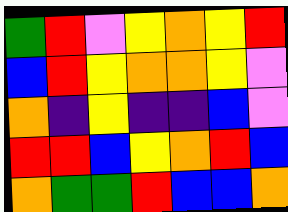[["green", "red", "violet", "yellow", "orange", "yellow", "red"], ["blue", "red", "yellow", "orange", "orange", "yellow", "violet"], ["orange", "indigo", "yellow", "indigo", "indigo", "blue", "violet"], ["red", "red", "blue", "yellow", "orange", "red", "blue"], ["orange", "green", "green", "red", "blue", "blue", "orange"]]